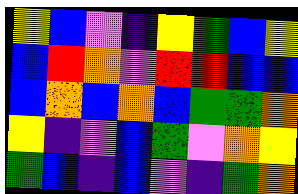[["yellow", "blue", "violet", "indigo", "yellow", "green", "blue", "yellow"], ["blue", "red", "orange", "violet", "red", "red", "blue", "blue"], ["blue", "orange", "blue", "orange", "blue", "green", "green", "orange"], ["yellow", "indigo", "violet", "blue", "green", "violet", "orange", "yellow"], ["green", "blue", "indigo", "blue", "violet", "indigo", "green", "orange"]]